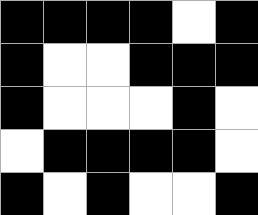[["black", "black", "black", "black", "white", "black"], ["black", "white", "white", "black", "black", "black"], ["black", "white", "white", "white", "black", "white"], ["white", "black", "black", "black", "black", "white"], ["black", "white", "black", "white", "white", "black"]]